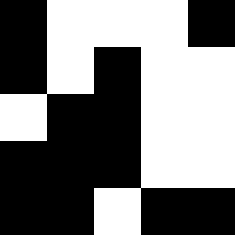[["black", "white", "white", "white", "black"], ["black", "white", "black", "white", "white"], ["white", "black", "black", "white", "white"], ["black", "black", "black", "white", "white"], ["black", "black", "white", "black", "black"]]